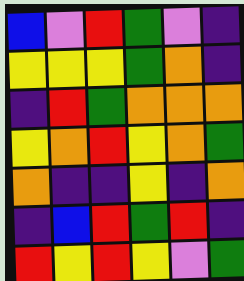[["blue", "violet", "red", "green", "violet", "indigo"], ["yellow", "yellow", "yellow", "green", "orange", "indigo"], ["indigo", "red", "green", "orange", "orange", "orange"], ["yellow", "orange", "red", "yellow", "orange", "green"], ["orange", "indigo", "indigo", "yellow", "indigo", "orange"], ["indigo", "blue", "red", "green", "red", "indigo"], ["red", "yellow", "red", "yellow", "violet", "green"]]